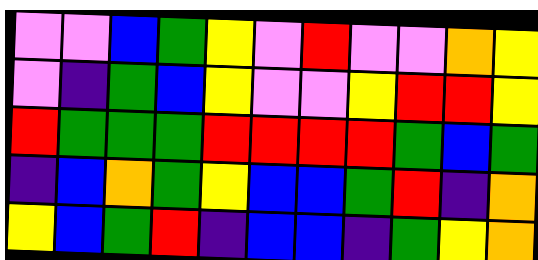[["violet", "violet", "blue", "green", "yellow", "violet", "red", "violet", "violet", "orange", "yellow"], ["violet", "indigo", "green", "blue", "yellow", "violet", "violet", "yellow", "red", "red", "yellow"], ["red", "green", "green", "green", "red", "red", "red", "red", "green", "blue", "green"], ["indigo", "blue", "orange", "green", "yellow", "blue", "blue", "green", "red", "indigo", "orange"], ["yellow", "blue", "green", "red", "indigo", "blue", "blue", "indigo", "green", "yellow", "orange"]]